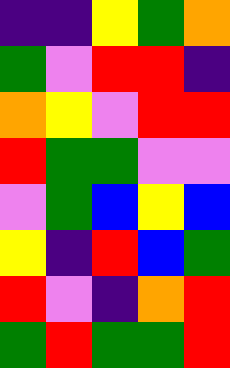[["indigo", "indigo", "yellow", "green", "orange"], ["green", "violet", "red", "red", "indigo"], ["orange", "yellow", "violet", "red", "red"], ["red", "green", "green", "violet", "violet"], ["violet", "green", "blue", "yellow", "blue"], ["yellow", "indigo", "red", "blue", "green"], ["red", "violet", "indigo", "orange", "red"], ["green", "red", "green", "green", "red"]]